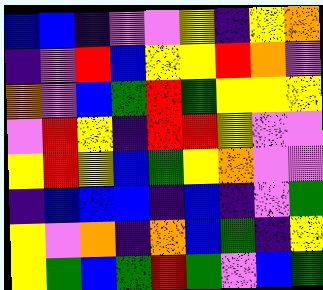[["blue", "blue", "indigo", "violet", "violet", "yellow", "indigo", "yellow", "orange"], ["indigo", "violet", "red", "blue", "yellow", "yellow", "red", "orange", "violet"], ["orange", "violet", "blue", "green", "red", "green", "yellow", "yellow", "yellow"], ["violet", "red", "yellow", "indigo", "red", "red", "yellow", "violet", "violet"], ["yellow", "red", "yellow", "blue", "green", "yellow", "orange", "violet", "violet"], ["indigo", "blue", "blue", "blue", "indigo", "blue", "indigo", "violet", "green"], ["yellow", "violet", "orange", "indigo", "orange", "blue", "green", "indigo", "yellow"], ["yellow", "green", "blue", "green", "red", "green", "violet", "blue", "green"]]